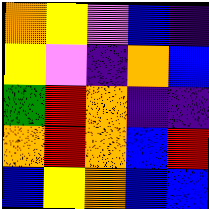[["orange", "yellow", "violet", "blue", "indigo"], ["yellow", "violet", "indigo", "orange", "blue"], ["green", "red", "orange", "indigo", "indigo"], ["orange", "red", "orange", "blue", "red"], ["blue", "yellow", "orange", "blue", "blue"]]